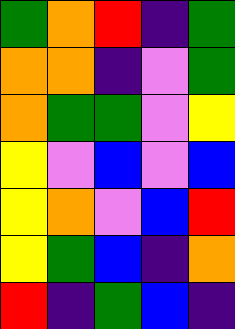[["green", "orange", "red", "indigo", "green"], ["orange", "orange", "indigo", "violet", "green"], ["orange", "green", "green", "violet", "yellow"], ["yellow", "violet", "blue", "violet", "blue"], ["yellow", "orange", "violet", "blue", "red"], ["yellow", "green", "blue", "indigo", "orange"], ["red", "indigo", "green", "blue", "indigo"]]